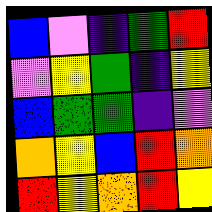[["blue", "violet", "indigo", "green", "red"], ["violet", "yellow", "green", "indigo", "yellow"], ["blue", "green", "green", "indigo", "violet"], ["orange", "yellow", "blue", "red", "orange"], ["red", "yellow", "orange", "red", "yellow"]]